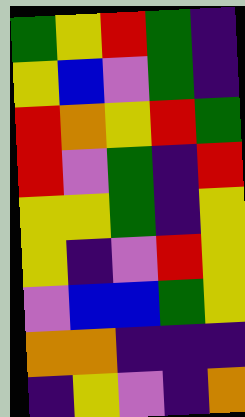[["green", "yellow", "red", "green", "indigo"], ["yellow", "blue", "violet", "green", "indigo"], ["red", "orange", "yellow", "red", "green"], ["red", "violet", "green", "indigo", "red"], ["yellow", "yellow", "green", "indigo", "yellow"], ["yellow", "indigo", "violet", "red", "yellow"], ["violet", "blue", "blue", "green", "yellow"], ["orange", "orange", "indigo", "indigo", "indigo"], ["indigo", "yellow", "violet", "indigo", "orange"]]